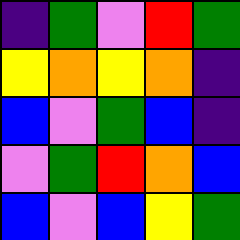[["indigo", "green", "violet", "red", "green"], ["yellow", "orange", "yellow", "orange", "indigo"], ["blue", "violet", "green", "blue", "indigo"], ["violet", "green", "red", "orange", "blue"], ["blue", "violet", "blue", "yellow", "green"]]